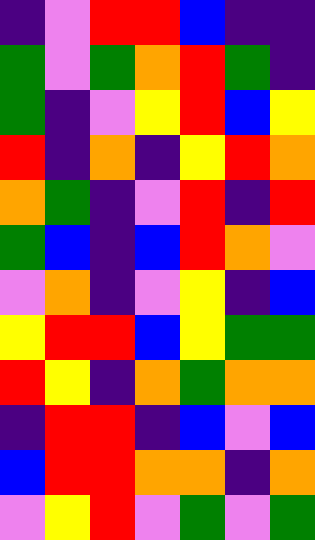[["indigo", "violet", "red", "red", "blue", "indigo", "indigo"], ["green", "violet", "green", "orange", "red", "green", "indigo"], ["green", "indigo", "violet", "yellow", "red", "blue", "yellow"], ["red", "indigo", "orange", "indigo", "yellow", "red", "orange"], ["orange", "green", "indigo", "violet", "red", "indigo", "red"], ["green", "blue", "indigo", "blue", "red", "orange", "violet"], ["violet", "orange", "indigo", "violet", "yellow", "indigo", "blue"], ["yellow", "red", "red", "blue", "yellow", "green", "green"], ["red", "yellow", "indigo", "orange", "green", "orange", "orange"], ["indigo", "red", "red", "indigo", "blue", "violet", "blue"], ["blue", "red", "red", "orange", "orange", "indigo", "orange"], ["violet", "yellow", "red", "violet", "green", "violet", "green"]]